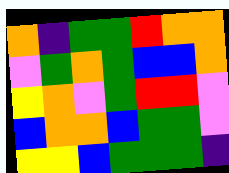[["orange", "indigo", "green", "green", "red", "orange", "orange"], ["violet", "green", "orange", "green", "blue", "blue", "orange"], ["yellow", "orange", "violet", "green", "red", "red", "violet"], ["blue", "orange", "orange", "blue", "green", "green", "violet"], ["yellow", "yellow", "blue", "green", "green", "green", "indigo"]]